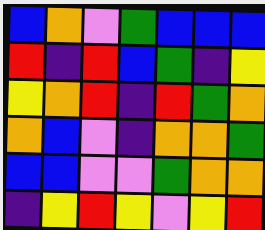[["blue", "orange", "violet", "green", "blue", "blue", "blue"], ["red", "indigo", "red", "blue", "green", "indigo", "yellow"], ["yellow", "orange", "red", "indigo", "red", "green", "orange"], ["orange", "blue", "violet", "indigo", "orange", "orange", "green"], ["blue", "blue", "violet", "violet", "green", "orange", "orange"], ["indigo", "yellow", "red", "yellow", "violet", "yellow", "red"]]